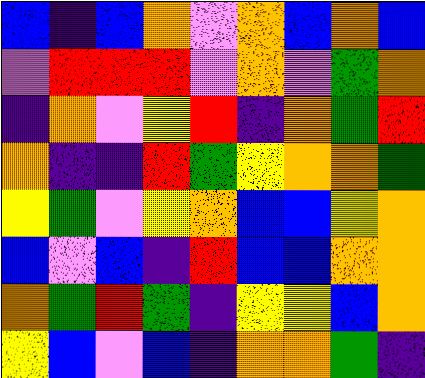[["blue", "indigo", "blue", "orange", "violet", "orange", "blue", "orange", "blue"], ["violet", "red", "red", "red", "violet", "orange", "violet", "green", "orange"], ["indigo", "orange", "violet", "yellow", "red", "indigo", "orange", "green", "red"], ["orange", "indigo", "indigo", "red", "green", "yellow", "orange", "orange", "green"], ["yellow", "green", "violet", "yellow", "orange", "blue", "blue", "yellow", "orange"], ["blue", "violet", "blue", "indigo", "red", "blue", "blue", "orange", "orange"], ["orange", "green", "red", "green", "indigo", "yellow", "yellow", "blue", "orange"], ["yellow", "blue", "violet", "blue", "indigo", "orange", "orange", "green", "indigo"]]